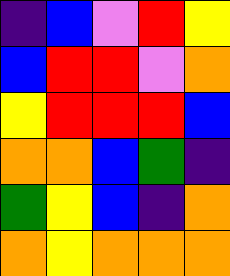[["indigo", "blue", "violet", "red", "yellow"], ["blue", "red", "red", "violet", "orange"], ["yellow", "red", "red", "red", "blue"], ["orange", "orange", "blue", "green", "indigo"], ["green", "yellow", "blue", "indigo", "orange"], ["orange", "yellow", "orange", "orange", "orange"]]